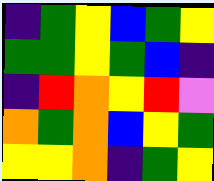[["indigo", "green", "yellow", "blue", "green", "yellow"], ["green", "green", "yellow", "green", "blue", "indigo"], ["indigo", "red", "orange", "yellow", "red", "violet"], ["orange", "green", "orange", "blue", "yellow", "green"], ["yellow", "yellow", "orange", "indigo", "green", "yellow"]]